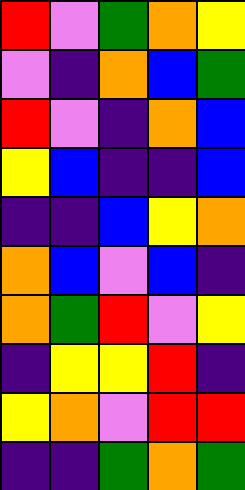[["red", "violet", "green", "orange", "yellow"], ["violet", "indigo", "orange", "blue", "green"], ["red", "violet", "indigo", "orange", "blue"], ["yellow", "blue", "indigo", "indigo", "blue"], ["indigo", "indigo", "blue", "yellow", "orange"], ["orange", "blue", "violet", "blue", "indigo"], ["orange", "green", "red", "violet", "yellow"], ["indigo", "yellow", "yellow", "red", "indigo"], ["yellow", "orange", "violet", "red", "red"], ["indigo", "indigo", "green", "orange", "green"]]